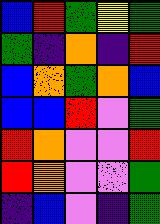[["blue", "red", "green", "yellow", "green"], ["green", "indigo", "orange", "indigo", "red"], ["blue", "orange", "green", "orange", "blue"], ["blue", "blue", "red", "violet", "green"], ["red", "orange", "violet", "violet", "red"], ["red", "orange", "violet", "violet", "green"], ["indigo", "blue", "violet", "indigo", "green"]]